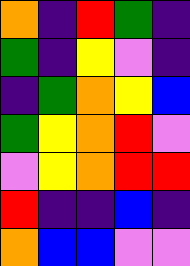[["orange", "indigo", "red", "green", "indigo"], ["green", "indigo", "yellow", "violet", "indigo"], ["indigo", "green", "orange", "yellow", "blue"], ["green", "yellow", "orange", "red", "violet"], ["violet", "yellow", "orange", "red", "red"], ["red", "indigo", "indigo", "blue", "indigo"], ["orange", "blue", "blue", "violet", "violet"]]